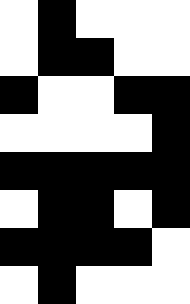[["white", "black", "white", "white", "white"], ["white", "black", "black", "white", "white"], ["black", "white", "white", "black", "black"], ["white", "white", "white", "white", "black"], ["black", "black", "black", "black", "black"], ["white", "black", "black", "white", "black"], ["black", "black", "black", "black", "white"], ["white", "black", "white", "white", "white"]]